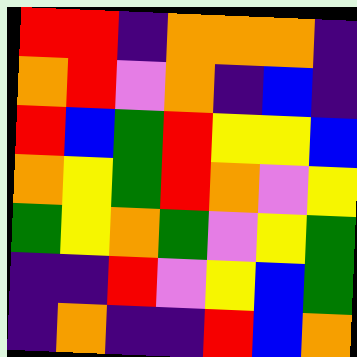[["red", "red", "indigo", "orange", "orange", "orange", "indigo"], ["orange", "red", "violet", "orange", "indigo", "blue", "indigo"], ["red", "blue", "green", "red", "yellow", "yellow", "blue"], ["orange", "yellow", "green", "red", "orange", "violet", "yellow"], ["green", "yellow", "orange", "green", "violet", "yellow", "green"], ["indigo", "indigo", "red", "violet", "yellow", "blue", "green"], ["indigo", "orange", "indigo", "indigo", "red", "blue", "orange"]]